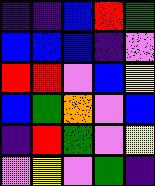[["indigo", "indigo", "blue", "red", "green"], ["blue", "blue", "blue", "indigo", "violet"], ["red", "red", "violet", "blue", "yellow"], ["blue", "green", "orange", "violet", "blue"], ["indigo", "red", "green", "violet", "yellow"], ["violet", "yellow", "violet", "green", "indigo"]]